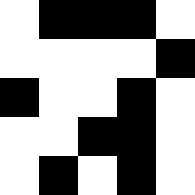[["white", "black", "black", "black", "white"], ["white", "white", "white", "white", "black"], ["black", "white", "white", "black", "white"], ["white", "white", "black", "black", "white"], ["white", "black", "white", "black", "white"]]